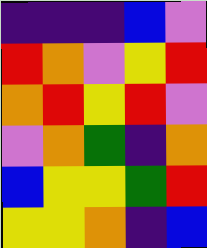[["indigo", "indigo", "indigo", "blue", "violet"], ["red", "orange", "violet", "yellow", "red"], ["orange", "red", "yellow", "red", "violet"], ["violet", "orange", "green", "indigo", "orange"], ["blue", "yellow", "yellow", "green", "red"], ["yellow", "yellow", "orange", "indigo", "blue"]]